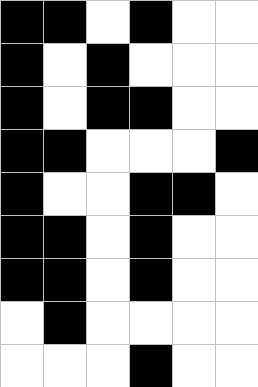[["black", "black", "white", "black", "white", "white"], ["black", "white", "black", "white", "white", "white"], ["black", "white", "black", "black", "white", "white"], ["black", "black", "white", "white", "white", "black"], ["black", "white", "white", "black", "black", "white"], ["black", "black", "white", "black", "white", "white"], ["black", "black", "white", "black", "white", "white"], ["white", "black", "white", "white", "white", "white"], ["white", "white", "white", "black", "white", "white"]]